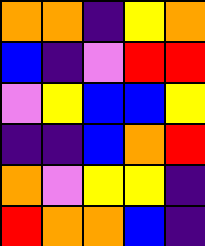[["orange", "orange", "indigo", "yellow", "orange"], ["blue", "indigo", "violet", "red", "red"], ["violet", "yellow", "blue", "blue", "yellow"], ["indigo", "indigo", "blue", "orange", "red"], ["orange", "violet", "yellow", "yellow", "indigo"], ["red", "orange", "orange", "blue", "indigo"]]